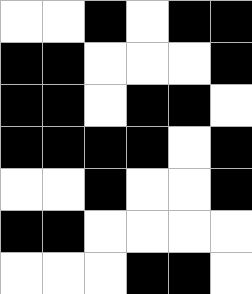[["white", "white", "black", "white", "black", "black"], ["black", "black", "white", "white", "white", "black"], ["black", "black", "white", "black", "black", "white"], ["black", "black", "black", "black", "white", "black"], ["white", "white", "black", "white", "white", "black"], ["black", "black", "white", "white", "white", "white"], ["white", "white", "white", "black", "black", "white"]]